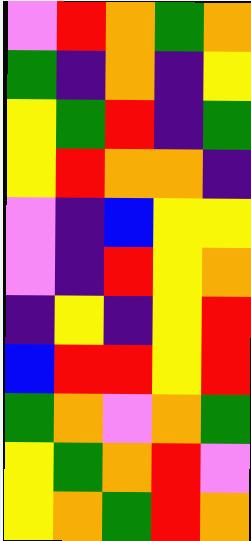[["violet", "red", "orange", "green", "orange"], ["green", "indigo", "orange", "indigo", "yellow"], ["yellow", "green", "red", "indigo", "green"], ["yellow", "red", "orange", "orange", "indigo"], ["violet", "indigo", "blue", "yellow", "yellow"], ["violet", "indigo", "red", "yellow", "orange"], ["indigo", "yellow", "indigo", "yellow", "red"], ["blue", "red", "red", "yellow", "red"], ["green", "orange", "violet", "orange", "green"], ["yellow", "green", "orange", "red", "violet"], ["yellow", "orange", "green", "red", "orange"]]